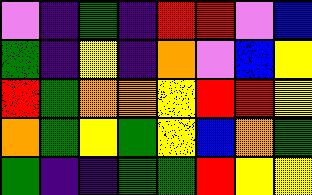[["violet", "indigo", "green", "indigo", "red", "red", "violet", "blue"], ["green", "indigo", "yellow", "indigo", "orange", "violet", "blue", "yellow"], ["red", "green", "orange", "orange", "yellow", "red", "red", "yellow"], ["orange", "green", "yellow", "green", "yellow", "blue", "orange", "green"], ["green", "indigo", "indigo", "green", "green", "red", "yellow", "yellow"]]